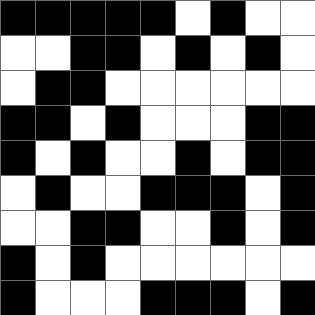[["black", "black", "black", "black", "black", "white", "black", "white", "white"], ["white", "white", "black", "black", "white", "black", "white", "black", "white"], ["white", "black", "black", "white", "white", "white", "white", "white", "white"], ["black", "black", "white", "black", "white", "white", "white", "black", "black"], ["black", "white", "black", "white", "white", "black", "white", "black", "black"], ["white", "black", "white", "white", "black", "black", "black", "white", "black"], ["white", "white", "black", "black", "white", "white", "black", "white", "black"], ["black", "white", "black", "white", "white", "white", "white", "white", "white"], ["black", "white", "white", "white", "black", "black", "black", "white", "black"]]